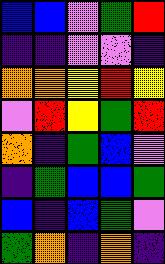[["blue", "blue", "violet", "green", "red"], ["indigo", "indigo", "violet", "violet", "indigo"], ["orange", "orange", "yellow", "red", "yellow"], ["violet", "red", "yellow", "green", "red"], ["orange", "indigo", "green", "blue", "violet"], ["indigo", "green", "blue", "blue", "green"], ["blue", "indigo", "blue", "green", "violet"], ["green", "orange", "indigo", "orange", "indigo"]]